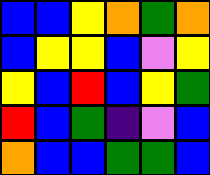[["blue", "blue", "yellow", "orange", "green", "orange"], ["blue", "yellow", "yellow", "blue", "violet", "yellow"], ["yellow", "blue", "red", "blue", "yellow", "green"], ["red", "blue", "green", "indigo", "violet", "blue"], ["orange", "blue", "blue", "green", "green", "blue"]]